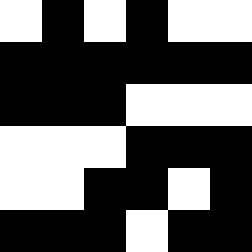[["white", "black", "white", "black", "white", "white"], ["black", "black", "black", "black", "black", "black"], ["black", "black", "black", "white", "white", "white"], ["white", "white", "white", "black", "black", "black"], ["white", "white", "black", "black", "white", "black"], ["black", "black", "black", "white", "black", "black"]]